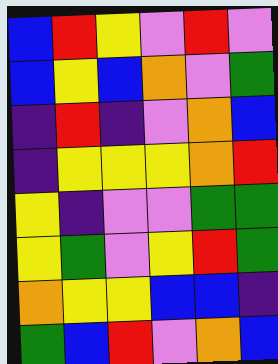[["blue", "red", "yellow", "violet", "red", "violet"], ["blue", "yellow", "blue", "orange", "violet", "green"], ["indigo", "red", "indigo", "violet", "orange", "blue"], ["indigo", "yellow", "yellow", "yellow", "orange", "red"], ["yellow", "indigo", "violet", "violet", "green", "green"], ["yellow", "green", "violet", "yellow", "red", "green"], ["orange", "yellow", "yellow", "blue", "blue", "indigo"], ["green", "blue", "red", "violet", "orange", "blue"]]